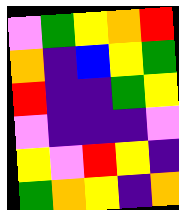[["violet", "green", "yellow", "orange", "red"], ["orange", "indigo", "blue", "yellow", "green"], ["red", "indigo", "indigo", "green", "yellow"], ["violet", "indigo", "indigo", "indigo", "violet"], ["yellow", "violet", "red", "yellow", "indigo"], ["green", "orange", "yellow", "indigo", "orange"]]